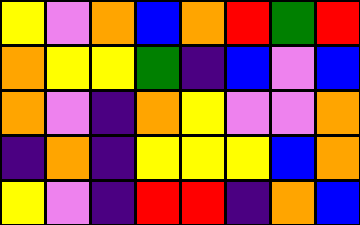[["yellow", "violet", "orange", "blue", "orange", "red", "green", "red"], ["orange", "yellow", "yellow", "green", "indigo", "blue", "violet", "blue"], ["orange", "violet", "indigo", "orange", "yellow", "violet", "violet", "orange"], ["indigo", "orange", "indigo", "yellow", "yellow", "yellow", "blue", "orange"], ["yellow", "violet", "indigo", "red", "red", "indigo", "orange", "blue"]]